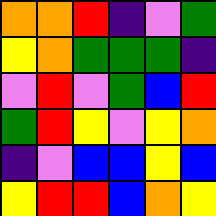[["orange", "orange", "red", "indigo", "violet", "green"], ["yellow", "orange", "green", "green", "green", "indigo"], ["violet", "red", "violet", "green", "blue", "red"], ["green", "red", "yellow", "violet", "yellow", "orange"], ["indigo", "violet", "blue", "blue", "yellow", "blue"], ["yellow", "red", "red", "blue", "orange", "yellow"]]